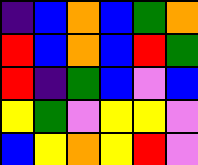[["indigo", "blue", "orange", "blue", "green", "orange"], ["red", "blue", "orange", "blue", "red", "green"], ["red", "indigo", "green", "blue", "violet", "blue"], ["yellow", "green", "violet", "yellow", "yellow", "violet"], ["blue", "yellow", "orange", "yellow", "red", "violet"]]